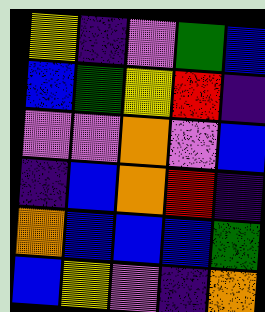[["yellow", "indigo", "violet", "green", "blue"], ["blue", "green", "yellow", "red", "indigo"], ["violet", "violet", "orange", "violet", "blue"], ["indigo", "blue", "orange", "red", "indigo"], ["orange", "blue", "blue", "blue", "green"], ["blue", "yellow", "violet", "indigo", "orange"]]